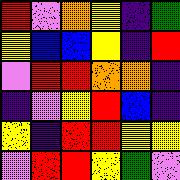[["red", "violet", "orange", "yellow", "indigo", "green"], ["yellow", "blue", "blue", "yellow", "indigo", "red"], ["violet", "red", "red", "orange", "orange", "indigo"], ["indigo", "violet", "yellow", "red", "blue", "indigo"], ["yellow", "indigo", "red", "red", "yellow", "yellow"], ["violet", "red", "red", "yellow", "green", "violet"]]